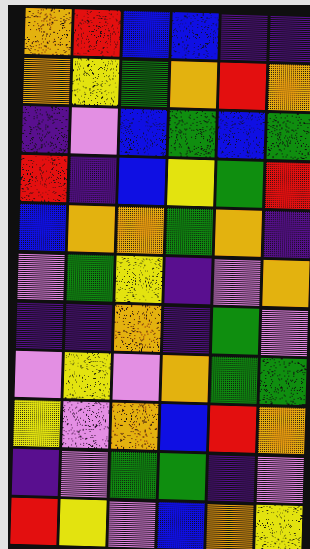[["orange", "red", "blue", "blue", "indigo", "indigo"], ["orange", "yellow", "green", "orange", "red", "orange"], ["indigo", "violet", "blue", "green", "blue", "green"], ["red", "indigo", "blue", "yellow", "green", "red"], ["blue", "orange", "orange", "green", "orange", "indigo"], ["violet", "green", "yellow", "indigo", "violet", "orange"], ["indigo", "indigo", "orange", "indigo", "green", "violet"], ["violet", "yellow", "violet", "orange", "green", "green"], ["yellow", "violet", "orange", "blue", "red", "orange"], ["indigo", "violet", "green", "green", "indigo", "violet"], ["red", "yellow", "violet", "blue", "orange", "yellow"]]